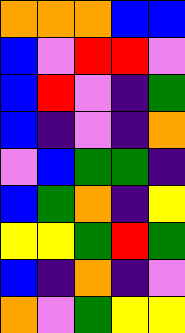[["orange", "orange", "orange", "blue", "blue"], ["blue", "violet", "red", "red", "violet"], ["blue", "red", "violet", "indigo", "green"], ["blue", "indigo", "violet", "indigo", "orange"], ["violet", "blue", "green", "green", "indigo"], ["blue", "green", "orange", "indigo", "yellow"], ["yellow", "yellow", "green", "red", "green"], ["blue", "indigo", "orange", "indigo", "violet"], ["orange", "violet", "green", "yellow", "yellow"]]